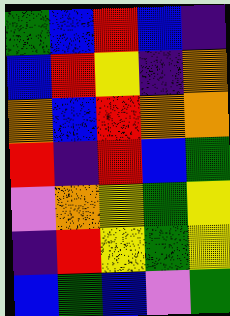[["green", "blue", "red", "blue", "indigo"], ["blue", "red", "yellow", "indigo", "orange"], ["orange", "blue", "red", "orange", "orange"], ["red", "indigo", "red", "blue", "green"], ["violet", "orange", "yellow", "green", "yellow"], ["indigo", "red", "yellow", "green", "yellow"], ["blue", "green", "blue", "violet", "green"]]